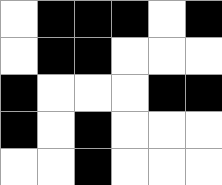[["white", "black", "black", "black", "white", "black"], ["white", "black", "black", "white", "white", "white"], ["black", "white", "white", "white", "black", "black"], ["black", "white", "black", "white", "white", "white"], ["white", "white", "black", "white", "white", "white"]]